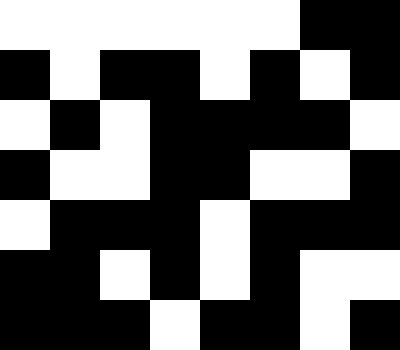[["white", "white", "white", "white", "white", "white", "black", "black"], ["black", "white", "black", "black", "white", "black", "white", "black"], ["white", "black", "white", "black", "black", "black", "black", "white"], ["black", "white", "white", "black", "black", "white", "white", "black"], ["white", "black", "black", "black", "white", "black", "black", "black"], ["black", "black", "white", "black", "white", "black", "white", "white"], ["black", "black", "black", "white", "black", "black", "white", "black"]]